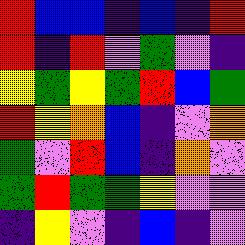[["red", "blue", "blue", "indigo", "blue", "indigo", "red"], ["red", "indigo", "red", "violet", "green", "violet", "indigo"], ["yellow", "green", "yellow", "green", "red", "blue", "green"], ["red", "yellow", "orange", "blue", "indigo", "violet", "orange"], ["green", "violet", "red", "blue", "indigo", "orange", "violet"], ["green", "red", "green", "green", "yellow", "violet", "violet"], ["indigo", "yellow", "violet", "indigo", "blue", "indigo", "violet"]]